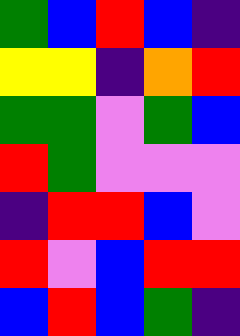[["green", "blue", "red", "blue", "indigo"], ["yellow", "yellow", "indigo", "orange", "red"], ["green", "green", "violet", "green", "blue"], ["red", "green", "violet", "violet", "violet"], ["indigo", "red", "red", "blue", "violet"], ["red", "violet", "blue", "red", "red"], ["blue", "red", "blue", "green", "indigo"]]